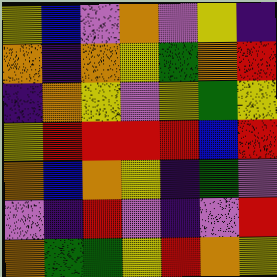[["yellow", "blue", "violet", "orange", "violet", "yellow", "indigo"], ["orange", "indigo", "orange", "yellow", "green", "orange", "red"], ["indigo", "orange", "yellow", "violet", "yellow", "green", "yellow"], ["yellow", "red", "red", "red", "red", "blue", "red"], ["orange", "blue", "orange", "yellow", "indigo", "green", "violet"], ["violet", "indigo", "red", "violet", "indigo", "violet", "red"], ["orange", "green", "green", "yellow", "red", "orange", "yellow"]]